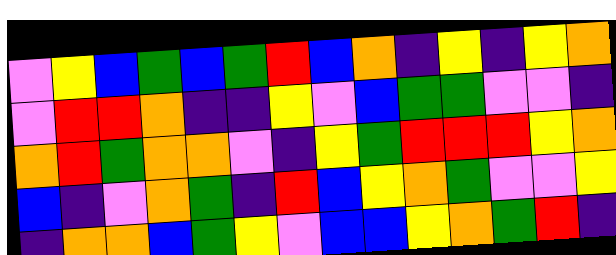[["violet", "yellow", "blue", "green", "blue", "green", "red", "blue", "orange", "indigo", "yellow", "indigo", "yellow", "orange"], ["violet", "red", "red", "orange", "indigo", "indigo", "yellow", "violet", "blue", "green", "green", "violet", "violet", "indigo"], ["orange", "red", "green", "orange", "orange", "violet", "indigo", "yellow", "green", "red", "red", "red", "yellow", "orange"], ["blue", "indigo", "violet", "orange", "green", "indigo", "red", "blue", "yellow", "orange", "green", "violet", "violet", "yellow"], ["indigo", "orange", "orange", "blue", "green", "yellow", "violet", "blue", "blue", "yellow", "orange", "green", "red", "indigo"]]